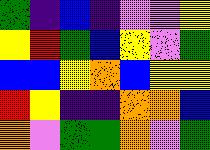[["green", "indigo", "blue", "indigo", "violet", "violet", "yellow"], ["yellow", "red", "green", "blue", "yellow", "violet", "green"], ["blue", "blue", "yellow", "orange", "blue", "yellow", "yellow"], ["red", "yellow", "indigo", "indigo", "orange", "orange", "blue"], ["orange", "violet", "green", "green", "orange", "violet", "green"]]